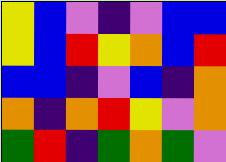[["yellow", "blue", "violet", "indigo", "violet", "blue", "blue"], ["yellow", "blue", "red", "yellow", "orange", "blue", "red"], ["blue", "blue", "indigo", "violet", "blue", "indigo", "orange"], ["orange", "indigo", "orange", "red", "yellow", "violet", "orange"], ["green", "red", "indigo", "green", "orange", "green", "violet"]]